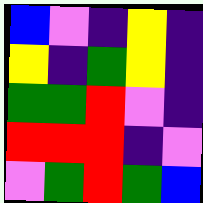[["blue", "violet", "indigo", "yellow", "indigo"], ["yellow", "indigo", "green", "yellow", "indigo"], ["green", "green", "red", "violet", "indigo"], ["red", "red", "red", "indigo", "violet"], ["violet", "green", "red", "green", "blue"]]